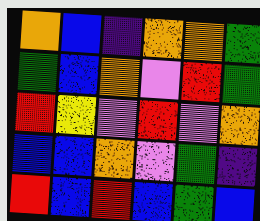[["orange", "blue", "indigo", "orange", "orange", "green"], ["green", "blue", "orange", "violet", "red", "green"], ["red", "yellow", "violet", "red", "violet", "orange"], ["blue", "blue", "orange", "violet", "green", "indigo"], ["red", "blue", "red", "blue", "green", "blue"]]